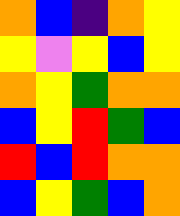[["orange", "blue", "indigo", "orange", "yellow"], ["yellow", "violet", "yellow", "blue", "yellow"], ["orange", "yellow", "green", "orange", "orange"], ["blue", "yellow", "red", "green", "blue"], ["red", "blue", "red", "orange", "orange"], ["blue", "yellow", "green", "blue", "orange"]]